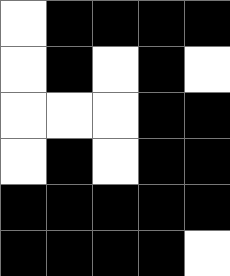[["white", "black", "black", "black", "black"], ["white", "black", "white", "black", "white"], ["white", "white", "white", "black", "black"], ["white", "black", "white", "black", "black"], ["black", "black", "black", "black", "black"], ["black", "black", "black", "black", "white"]]